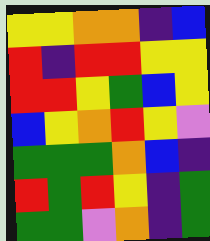[["yellow", "yellow", "orange", "orange", "indigo", "blue"], ["red", "indigo", "red", "red", "yellow", "yellow"], ["red", "red", "yellow", "green", "blue", "yellow"], ["blue", "yellow", "orange", "red", "yellow", "violet"], ["green", "green", "green", "orange", "blue", "indigo"], ["red", "green", "red", "yellow", "indigo", "green"], ["green", "green", "violet", "orange", "indigo", "green"]]